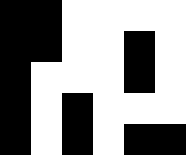[["black", "black", "white", "white", "white", "white"], ["black", "black", "white", "white", "black", "white"], ["black", "white", "white", "white", "black", "white"], ["black", "white", "black", "white", "white", "white"], ["black", "white", "black", "white", "black", "black"]]